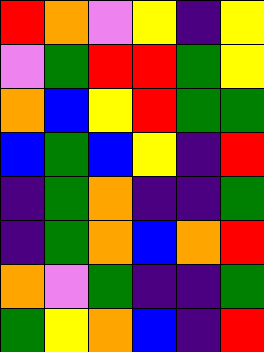[["red", "orange", "violet", "yellow", "indigo", "yellow"], ["violet", "green", "red", "red", "green", "yellow"], ["orange", "blue", "yellow", "red", "green", "green"], ["blue", "green", "blue", "yellow", "indigo", "red"], ["indigo", "green", "orange", "indigo", "indigo", "green"], ["indigo", "green", "orange", "blue", "orange", "red"], ["orange", "violet", "green", "indigo", "indigo", "green"], ["green", "yellow", "orange", "blue", "indigo", "red"]]